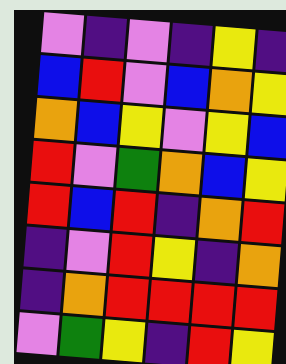[["violet", "indigo", "violet", "indigo", "yellow", "indigo"], ["blue", "red", "violet", "blue", "orange", "yellow"], ["orange", "blue", "yellow", "violet", "yellow", "blue"], ["red", "violet", "green", "orange", "blue", "yellow"], ["red", "blue", "red", "indigo", "orange", "red"], ["indigo", "violet", "red", "yellow", "indigo", "orange"], ["indigo", "orange", "red", "red", "red", "red"], ["violet", "green", "yellow", "indigo", "red", "yellow"]]